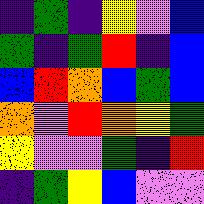[["indigo", "green", "indigo", "yellow", "violet", "blue"], ["green", "indigo", "green", "red", "indigo", "blue"], ["blue", "red", "orange", "blue", "green", "blue"], ["orange", "violet", "red", "orange", "yellow", "green"], ["yellow", "violet", "violet", "green", "indigo", "red"], ["indigo", "green", "yellow", "blue", "violet", "violet"]]